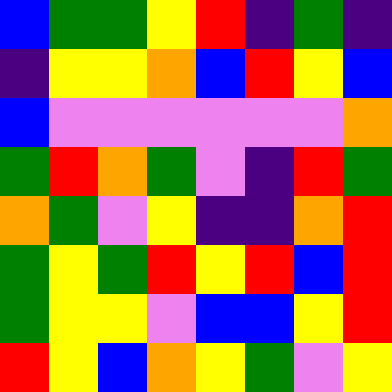[["blue", "green", "green", "yellow", "red", "indigo", "green", "indigo"], ["indigo", "yellow", "yellow", "orange", "blue", "red", "yellow", "blue"], ["blue", "violet", "violet", "violet", "violet", "violet", "violet", "orange"], ["green", "red", "orange", "green", "violet", "indigo", "red", "green"], ["orange", "green", "violet", "yellow", "indigo", "indigo", "orange", "red"], ["green", "yellow", "green", "red", "yellow", "red", "blue", "red"], ["green", "yellow", "yellow", "violet", "blue", "blue", "yellow", "red"], ["red", "yellow", "blue", "orange", "yellow", "green", "violet", "yellow"]]